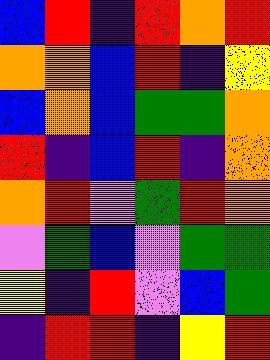[["blue", "red", "indigo", "red", "orange", "red"], ["orange", "orange", "blue", "red", "indigo", "yellow"], ["blue", "orange", "blue", "green", "green", "orange"], ["red", "indigo", "blue", "red", "indigo", "orange"], ["orange", "red", "violet", "green", "red", "orange"], ["violet", "green", "blue", "violet", "green", "green"], ["yellow", "indigo", "red", "violet", "blue", "green"], ["indigo", "red", "red", "indigo", "yellow", "red"]]